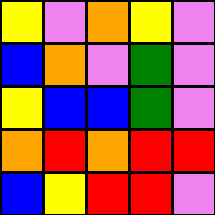[["yellow", "violet", "orange", "yellow", "violet"], ["blue", "orange", "violet", "green", "violet"], ["yellow", "blue", "blue", "green", "violet"], ["orange", "red", "orange", "red", "red"], ["blue", "yellow", "red", "red", "violet"]]